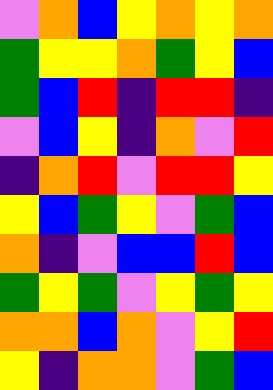[["violet", "orange", "blue", "yellow", "orange", "yellow", "orange"], ["green", "yellow", "yellow", "orange", "green", "yellow", "blue"], ["green", "blue", "red", "indigo", "red", "red", "indigo"], ["violet", "blue", "yellow", "indigo", "orange", "violet", "red"], ["indigo", "orange", "red", "violet", "red", "red", "yellow"], ["yellow", "blue", "green", "yellow", "violet", "green", "blue"], ["orange", "indigo", "violet", "blue", "blue", "red", "blue"], ["green", "yellow", "green", "violet", "yellow", "green", "yellow"], ["orange", "orange", "blue", "orange", "violet", "yellow", "red"], ["yellow", "indigo", "orange", "orange", "violet", "green", "blue"]]